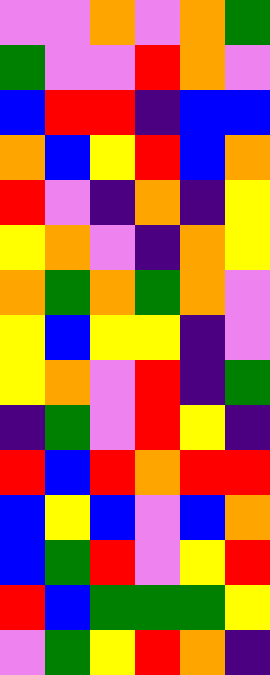[["violet", "violet", "orange", "violet", "orange", "green"], ["green", "violet", "violet", "red", "orange", "violet"], ["blue", "red", "red", "indigo", "blue", "blue"], ["orange", "blue", "yellow", "red", "blue", "orange"], ["red", "violet", "indigo", "orange", "indigo", "yellow"], ["yellow", "orange", "violet", "indigo", "orange", "yellow"], ["orange", "green", "orange", "green", "orange", "violet"], ["yellow", "blue", "yellow", "yellow", "indigo", "violet"], ["yellow", "orange", "violet", "red", "indigo", "green"], ["indigo", "green", "violet", "red", "yellow", "indigo"], ["red", "blue", "red", "orange", "red", "red"], ["blue", "yellow", "blue", "violet", "blue", "orange"], ["blue", "green", "red", "violet", "yellow", "red"], ["red", "blue", "green", "green", "green", "yellow"], ["violet", "green", "yellow", "red", "orange", "indigo"]]